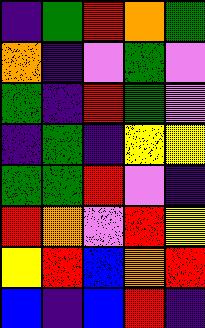[["indigo", "green", "red", "orange", "green"], ["orange", "indigo", "violet", "green", "violet"], ["green", "indigo", "red", "green", "violet"], ["indigo", "green", "indigo", "yellow", "yellow"], ["green", "green", "red", "violet", "indigo"], ["red", "orange", "violet", "red", "yellow"], ["yellow", "red", "blue", "orange", "red"], ["blue", "indigo", "blue", "red", "indigo"]]